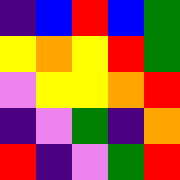[["indigo", "blue", "red", "blue", "green"], ["yellow", "orange", "yellow", "red", "green"], ["violet", "yellow", "yellow", "orange", "red"], ["indigo", "violet", "green", "indigo", "orange"], ["red", "indigo", "violet", "green", "red"]]